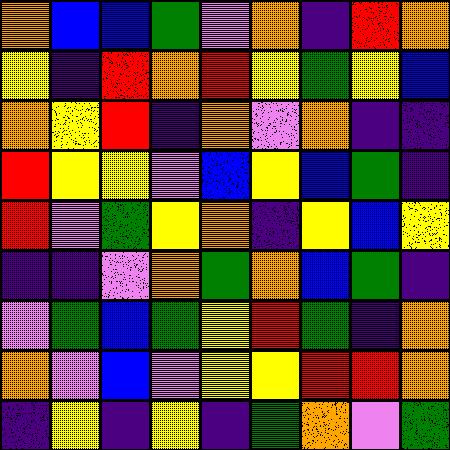[["orange", "blue", "blue", "green", "violet", "orange", "indigo", "red", "orange"], ["yellow", "indigo", "red", "orange", "red", "yellow", "green", "yellow", "blue"], ["orange", "yellow", "red", "indigo", "orange", "violet", "orange", "indigo", "indigo"], ["red", "yellow", "yellow", "violet", "blue", "yellow", "blue", "green", "indigo"], ["red", "violet", "green", "yellow", "orange", "indigo", "yellow", "blue", "yellow"], ["indigo", "indigo", "violet", "orange", "green", "orange", "blue", "green", "indigo"], ["violet", "green", "blue", "green", "yellow", "red", "green", "indigo", "orange"], ["orange", "violet", "blue", "violet", "yellow", "yellow", "red", "red", "orange"], ["indigo", "yellow", "indigo", "yellow", "indigo", "green", "orange", "violet", "green"]]